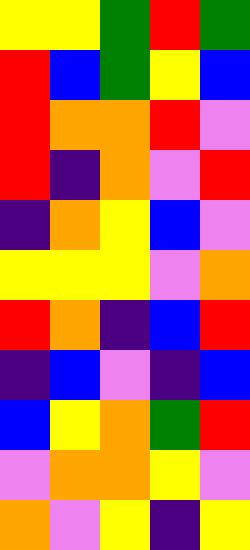[["yellow", "yellow", "green", "red", "green"], ["red", "blue", "green", "yellow", "blue"], ["red", "orange", "orange", "red", "violet"], ["red", "indigo", "orange", "violet", "red"], ["indigo", "orange", "yellow", "blue", "violet"], ["yellow", "yellow", "yellow", "violet", "orange"], ["red", "orange", "indigo", "blue", "red"], ["indigo", "blue", "violet", "indigo", "blue"], ["blue", "yellow", "orange", "green", "red"], ["violet", "orange", "orange", "yellow", "violet"], ["orange", "violet", "yellow", "indigo", "yellow"]]